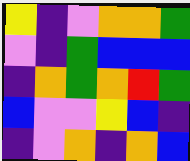[["yellow", "indigo", "violet", "orange", "orange", "green"], ["violet", "indigo", "green", "blue", "blue", "blue"], ["indigo", "orange", "green", "orange", "red", "green"], ["blue", "violet", "violet", "yellow", "blue", "indigo"], ["indigo", "violet", "orange", "indigo", "orange", "blue"]]